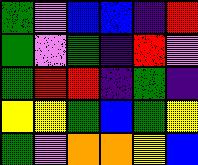[["green", "violet", "blue", "blue", "indigo", "red"], ["green", "violet", "green", "indigo", "red", "violet"], ["green", "red", "red", "indigo", "green", "indigo"], ["yellow", "yellow", "green", "blue", "green", "yellow"], ["green", "violet", "orange", "orange", "yellow", "blue"]]